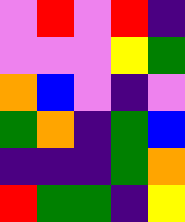[["violet", "red", "violet", "red", "indigo"], ["violet", "violet", "violet", "yellow", "green"], ["orange", "blue", "violet", "indigo", "violet"], ["green", "orange", "indigo", "green", "blue"], ["indigo", "indigo", "indigo", "green", "orange"], ["red", "green", "green", "indigo", "yellow"]]